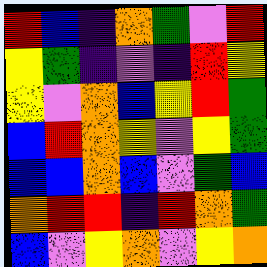[["red", "blue", "indigo", "orange", "green", "violet", "red"], ["yellow", "green", "indigo", "violet", "indigo", "red", "yellow"], ["yellow", "violet", "orange", "blue", "yellow", "red", "green"], ["blue", "red", "orange", "yellow", "violet", "yellow", "green"], ["blue", "blue", "orange", "blue", "violet", "green", "blue"], ["orange", "red", "red", "indigo", "red", "orange", "green"], ["blue", "violet", "yellow", "orange", "violet", "yellow", "orange"]]